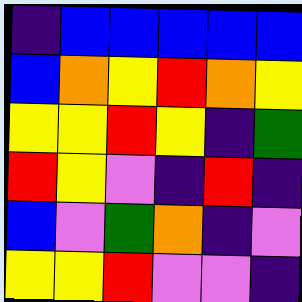[["indigo", "blue", "blue", "blue", "blue", "blue"], ["blue", "orange", "yellow", "red", "orange", "yellow"], ["yellow", "yellow", "red", "yellow", "indigo", "green"], ["red", "yellow", "violet", "indigo", "red", "indigo"], ["blue", "violet", "green", "orange", "indigo", "violet"], ["yellow", "yellow", "red", "violet", "violet", "indigo"]]